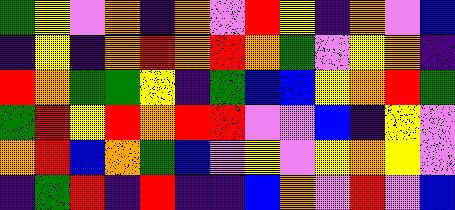[["green", "yellow", "violet", "orange", "indigo", "orange", "violet", "red", "yellow", "indigo", "orange", "violet", "blue"], ["indigo", "yellow", "indigo", "orange", "red", "orange", "red", "orange", "green", "violet", "yellow", "orange", "indigo"], ["red", "orange", "green", "green", "yellow", "indigo", "green", "blue", "blue", "yellow", "orange", "red", "green"], ["green", "red", "yellow", "red", "orange", "red", "red", "violet", "violet", "blue", "indigo", "yellow", "violet"], ["orange", "red", "blue", "orange", "green", "blue", "violet", "yellow", "violet", "yellow", "orange", "yellow", "violet"], ["indigo", "green", "red", "indigo", "red", "indigo", "indigo", "blue", "orange", "violet", "red", "violet", "blue"]]